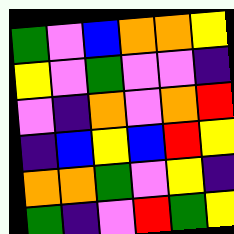[["green", "violet", "blue", "orange", "orange", "yellow"], ["yellow", "violet", "green", "violet", "violet", "indigo"], ["violet", "indigo", "orange", "violet", "orange", "red"], ["indigo", "blue", "yellow", "blue", "red", "yellow"], ["orange", "orange", "green", "violet", "yellow", "indigo"], ["green", "indigo", "violet", "red", "green", "yellow"]]